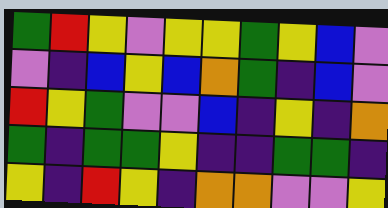[["green", "red", "yellow", "violet", "yellow", "yellow", "green", "yellow", "blue", "violet"], ["violet", "indigo", "blue", "yellow", "blue", "orange", "green", "indigo", "blue", "violet"], ["red", "yellow", "green", "violet", "violet", "blue", "indigo", "yellow", "indigo", "orange"], ["green", "indigo", "green", "green", "yellow", "indigo", "indigo", "green", "green", "indigo"], ["yellow", "indigo", "red", "yellow", "indigo", "orange", "orange", "violet", "violet", "yellow"]]